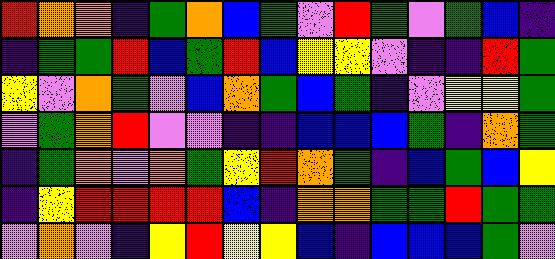[["red", "orange", "orange", "indigo", "green", "orange", "blue", "green", "violet", "red", "green", "violet", "green", "blue", "indigo"], ["indigo", "green", "green", "red", "blue", "green", "red", "blue", "yellow", "yellow", "violet", "indigo", "indigo", "red", "green"], ["yellow", "violet", "orange", "green", "violet", "blue", "orange", "green", "blue", "green", "indigo", "violet", "yellow", "yellow", "green"], ["violet", "green", "orange", "red", "violet", "violet", "indigo", "indigo", "blue", "blue", "blue", "green", "indigo", "orange", "green"], ["indigo", "green", "orange", "violet", "orange", "green", "yellow", "red", "orange", "green", "indigo", "blue", "green", "blue", "yellow"], ["indigo", "yellow", "red", "red", "red", "red", "blue", "indigo", "orange", "orange", "green", "green", "red", "green", "green"], ["violet", "orange", "violet", "indigo", "yellow", "red", "yellow", "yellow", "blue", "indigo", "blue", "blue", "blue", "green", "violet"]]